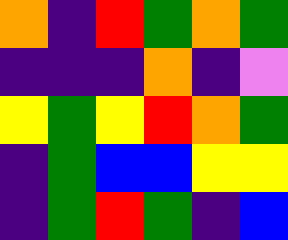[["orange", "indigo", "red", "green", "orange", "green"], ["indigo", "indigo", "indigo", "orange", "indigo", "violet"], ["yellow", "green", "yellow", "red", "orange", "green"], ["indigo", "green", "blue", "blue", "yellow", "yellow"], ["indigo", "green", "red", "green", "indigo", "blue"]]